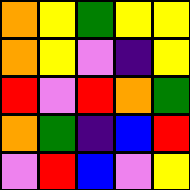[["orange", "yellow", "green", "yellow", "yellow"], ["orange", "yellow", "violet", "indigo", "yellow"], ["red", "violet", "red", "orange", "green"], ["orange", "green", "indigo", "blue", "red"], ["violet", "red", "blue", "violet", "yellow"]]